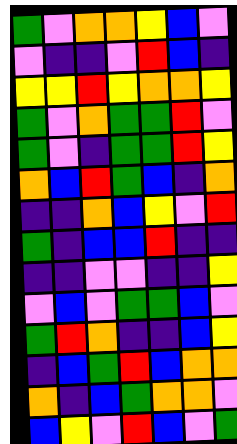[["green", "violet", "orange", "orange", "yellow", "blue", "violet"], ["violet", "indigo", "indigo", "violet", "red", "blue", "indigo"], ["yellow", "yellow", "red", "yellow", "orange", "orange", "yellow"], ["green", "violet", "orange", "green", "green", "red", "violet"], ["green", "violet", "indigo", "green", "green", "red", "yellow"], ["orange", "blue", "red", "green", "blue", "indigo", "orange"], ["indigo", "indigo", "orange", "blue", "yellow", "violet", "red"], ["green", "indigo", "blue", "blue", "red", "indigo", "indigo"], ["indigo", "indigo", "violet", "violet", "indigo", "indigo", "yellow"], ["violet", "blue", "violet", "green", "green", "blue", "violet"], ["green", "red", "orange", "indigo", "indigo", "blue", "yellow"], ["indigo", "blue", "green", "red", "blue", "orange", "orange"], ["orange", "indigo", "blue", "green", "orange", "orange", "violet"], ["blue", "yellow", "violet", "red", "blue", "violet", "green"]]